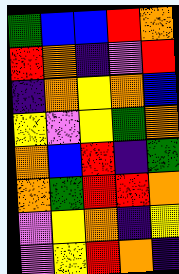[["green", "blue", "blue", "red", "orange"], ["red", "orange", "indigo", "violet", "red"], ["indigo", "orange", "yellow", "orange", "blue"], ["yellow", "violet", "yellow", "green", "orange"], ["orange", "blue", "red", "indigo", "green"], ["orange", "green", "red", "red", "orange"], ["violet", "yellow", "orange", "indigo", "yellow"], ["violet", "yellow", "red", "orange", "indigo"]]